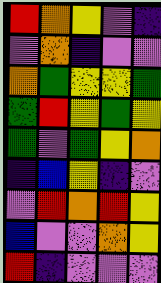[["red", "orange", "yellow", "violet", "indigo"], ["violet", "orange", "indigo", "violet", "violet"], ["orange", "green", "yellow", "yellow", "green"], ["green", "red", "yellow", "green", "yellow"], ["green", "violet", "green", "yellow", "orange"], ["indigo", "blue", "yellow", "indigo", "violet"], ["violet", "red", "orange", "red", "yellow"], ["blue", "violet", "violet", "orange", "yellow"], ["red", "indigo", "violet", "violet", "violet"]]